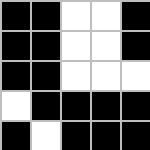[["black", "black", "white", "white", "black"], ["black", "black", "white", "white", "black"], ["black", "black", "white", "white", "white"], ["white", "black", "black", "black", "black"], ["black", "white", "black", "black", "black"]]